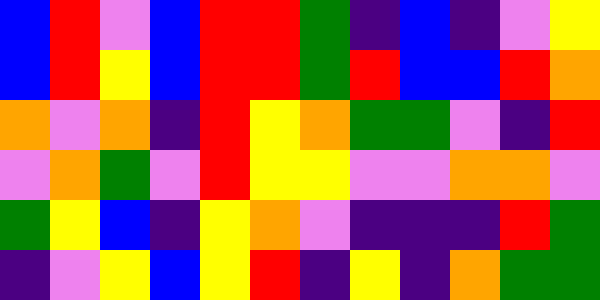[["blue", "red", "violet", "blue", "red", "red", "green", "indigo", "blue", "indigo", "violet", "yellow"], ["blue", "red", "yellow", "blue", "red", "red", "green", "red", "blue", "blue", "red", "orange"], ["orange", "violet", "orange", "indigo", "red", "yellow", "orange", "green", "green", "violet", "indigo", "red"], ["violet", "orange", "green", "violet", "red", "yellow", "yellow", "violet", "violet", "orange", "orange", "violet"], ["green", "yellow", "blue", "indigo", "yellow", "orange", "violet", "indigo", "indigo", "indigo", "red", "green"], ["indigo", "violet", "yellow", "blue", "yellow", "red", "indigo", "yellow", "indigo", "orange", "green", "green"]]